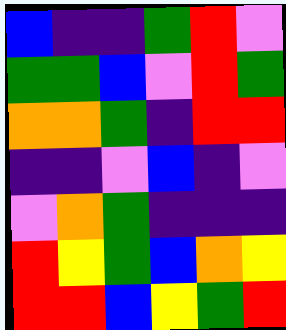[["blue", "indigo", "indigo", "green", "red", "violet"], ["green", "green", "blue", "violet", "red", "green"], ["orange", "orange", "green", "indigo", "red", "red"], ["indigo", "indigo", "violet", "blue", "indigo", "violet"], ["violet", "orange", "green", "indigo", "indigo", "indigo"], ["red", "yellow", "green", "blue", "orange", "yellow"], ["red", "red", "blue", "yellow", "green", "red"]]